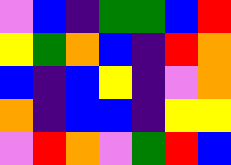[["violet", "blue", "indigo", "green", "green", "blue", "red"], ["yellow", "green", "orange", "blue", "indigo", "red", "orange"], ["blue", "indigo", "blue", "yellow", "indigo", "violet", "orange"], ["orange", "indigo", "blue", "blue", "indigo", "yellow", "yellow"], ["violet", "red", "orange", "violet", "green", "red", "blue"]]